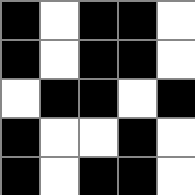[["black", "white", "black", "black", "white"], ["black", "white", "black", "black", "white"], ["white", "black", "black", "white", "black"], ["black", "white", "white", "black", "white"], ["black", "white", "black", "black", "white"]]